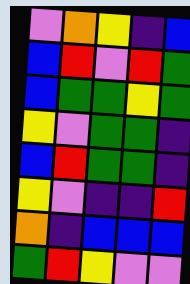[["violet", "orange", "yellow", "indigo", "blue"], ["blue", "red", "violet", "red", "green"], ["blue", "green", "green", "yellow", "green"], ["yellow", "violet", "green", "green", "indigo"], ["blue", "red", "green", "green", "indigo"], ["yellow", "violet", "indigo", "indigo", "red"], ["orange", "indigo", "blue", "blue", "blue"], ["green", "red", "yellow", "violet", "violet"]]